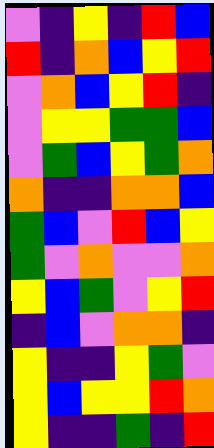[["violet", "indigo", "yellow", "indigo", "red", "blue"], ["red", "indigo", "orange", "blue", "yellow", "red"], ["violet", "orange", "blue", "yellow", "red", "indigo"], ["violet", "yellow", "yellow", "green", "green", "blue"], ["violet", "green", "blue", "yellow", "green", "orange"], ["orange", "indigo", "indigo", "orange", "orange", "blue"], ["green", "blue", "violet", "red", "blue", "yellow"], ["green", "violet", "orange", "violet", "violet", "orange"], ["yellow", "blue", "green", "violet", "yellow", "red"], ["indigo", "blue", "violet", "orange", "orange", "indigo"], ["yellow", "indigo", "indigo", "yellow", "green", "violet"], ["yellow", "blue", "yellow", "yellow", "red", "orange"], ["yellow", "indigo", "indigo", "green", "indigo", "red"]]